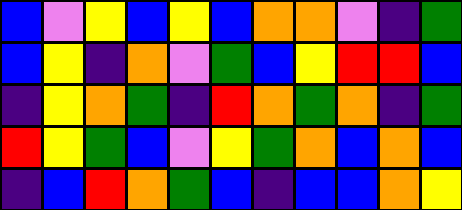[["blue", "violet", "yellow", "blue", "yellow", "blue", "orange", "orange", "violet", "indigo", "green"], ["blue", "yellow", "indigo", "orange", "violet", "green", "blue", "yellow", "red", "red", "blue"], ["indigo", "yellow", "orange", "green", "indigo", "red", "orange", "green", "orange", "indigo", "green"], ["red", "yellow", "green", "blue", "violet", "yellow", "green", "orange", "blue", "orange", "blue"], ["indigo", "blue", "red", "orange", "green", "blue", "indigo", "blue", "blue", "orange", "yellow"]]